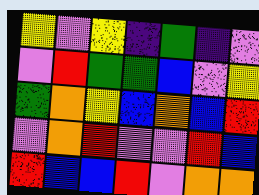[["yellow", "violet", "yellow", "indigo", "green", "indigo", "violet"], ["violet", "red", "green", "green", "blue", "violet", "yellow"], ["green", "orange", "yellow", "blue", "orange", "blue", "red"], ["violet", "orange", "red", "violet", "violet", "red", "blue"], ["red", "blue", "blue", "red", "violet", "orange", "orange"]]